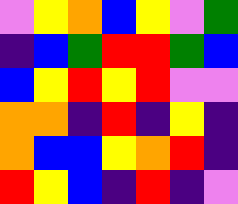[["violet", "yellow", "orange", "blue", "yellow", "violet", "green"], ["indigo", "blue", "green", "red", "red", "green", "blue"], ["blue", "yellow", "red", "yellow", "red", "violet", "violet"], ["orange", "orange", "indigo", "red", "indigo", "yellow", "indigo"], ["orange", "blue", "blue", "yellow", "orange", "red", "indigo"], ["red", "yellow", "blue", "indigo", "red", "indigo", "violet"]]